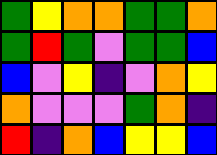[["green", "yellow", "orange", "orange", "green", "green", "orange"], ["green", "red", "green", "violet", "green", "green", "blue"], ["blue", "violet", "yellow", "indigo", "violet", "orange", "yellow"], ["orange", "violet", "violet", "violet", "green", "orange", "indigo"], ["red", "indigo", "orange", "blue", "yellow", "yellow", "blue"]]